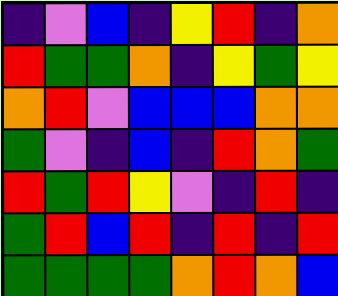[["indigo", "violet", "blue", "indigo", "yellow", "red", "indigo", "orange"], ["red", "green", "green", "orange", "indigo", "yellow", "green", "yellow"], ["orange", "red", "violet", "blue", "blue", "blue", "orange", "orange"], ["green", "violet", "indigo", "blue", "indigo", "red", "orange", "green"], ["red", "green", "red", "yellow", "violet", "indigo", "red", "indigo"], ["green", "red", "blue", "red", "indigo", "red", "indigo", "red"], ["green", "green", "green", "green", "orange", "red", "orange", "blue"]]